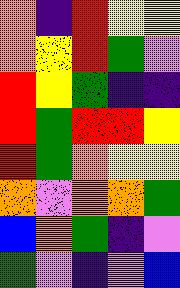[["orange", "indigo", "red", "yellow", "yellow"], ["orange", "yellow", "red", "green", "violet"], ["red", "yellow", "green", "indigo", "indigo"], ["red", "green", "red", "red", "yellow"], ["red", "green", "orange", "yellow", "yellow"], ["orange", "violet", "orange", "orange", "green"], ["blue", "orange", "green", "indigo", "violet"], ["green", "violet", "indigo", "violet", "blue"]]